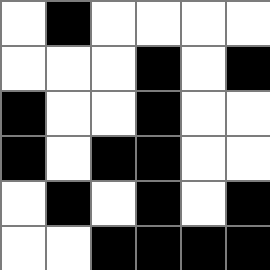[["white", "black", "white", "white", "white", "white"], ["white", "white", "white", "black", "white", "black"], ["black", "white", "white", "black", "white", "white"], ["black", "white", "black", "black", "white", "white"], ["white", "black", "white", "black", "white", "black"], ["white", "white", "black", "black", "black", "black"]]